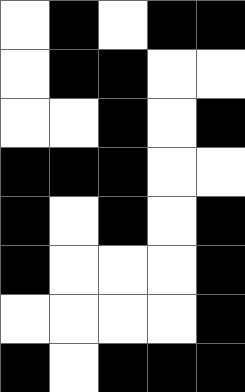[["white", "black", "white", "black", "black"], ["white", "black", "black", "white", "white"], ["white", "white", "black", "white", "black"], ["black", "black", "black", "white", "white"], ["black", "white", "black", "white", "black"], ["black", "white", "white", "white", "black"], ["white", "white", "white", "white", "black"], ["black", "white", "black", "black", "black"]]